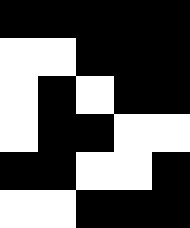[["black", "black", "black", "black", "black"], ["white", "white", "black", "black", "black"], ["white", "black", "white", "black", "black"], ["white", "black", "black", "white", "white"], ["black", "black", "white", "white", "black"], ["white", "white", "black", "black", "black"]]